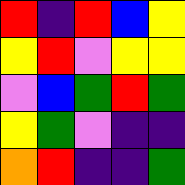[["red", "indigo", "red", "blue", "yellow"], ["yellow", "red", "violet", "yellow", "yellow"], ["violet", "blue", "green", "red", "green"], ["yellow", "green", "violet", "indigo", "indigo"], ["orange", "red", "indigo", "indigo", "green"]]